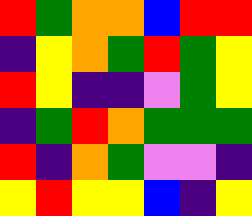[["red", "green", "orange", "orange", "blue", "red", "red"], ["indigo", "yellow", "orange", "green", "red", "green", "yellow"], ["red", "yellow", "indigo", "indigo", "violet", "green", "yellow"], ["indigo", "green", "red", "orange", "green", "green", "green"], ["red", "indigo", "orange", "green", "violet", "violet", "indigo"], ["yellow", "red", "yellow", "yellow", "blue", "indigo", "yellow"]]